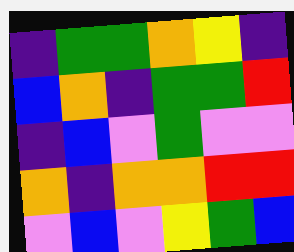[["indigo", "green", "green", "orange", "yellow", "indigo"], ["blue", "orange", "indigo", "green", "green", "red"], ["indigo", "blue", "violet", "green", "violet", "violet"], ["orange", "indigo", "orange", "orange", "red", "red"], ["violet", "blue", "violet", "yellow", "green", "blue"]]